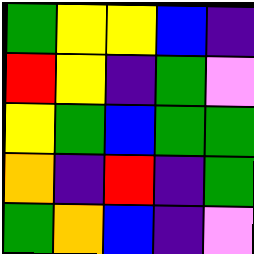[["green", "yellow", "yellow", "blue", "indigo"], ["red", "yellow", "indigo", "green", "violet"], ["yellow", "green", "blue", "green", "green"], ["orange", "indigo", "red", "indigo", "green"], ["green", "orange", "blue", "indigo", "violet"]]